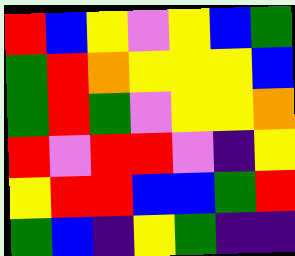[["red", "blue", "yellow", "violet", "yellow", "blue", "green"], ["green", "red", "orange", "yellow", "yellow", "yellow", "blue"], ["green", "red", "green", "violet", "yellow", "yellow", "orange"], ["red", "violet", "red", "red", "violet", "indigo", "yellow"], ["yellow", "red", "red", "blue", "blue", "green", "red"], ["green", "blue", "indigo", "yellow", "green", "indigo", "indigo"]]